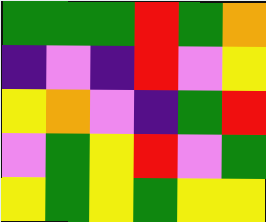[["green", "green", "green", "red", "green", "orange"], ["indigo", "violet", "indigo", "red", "violet", "yellow"], ["yellow", "orange", "violet", "indigo", "green", "red"], ["violet", "green", "yellow", "red", "violet", "green"], ["yellow", "green", "yellow", "green", "yellow", "yellow"]]